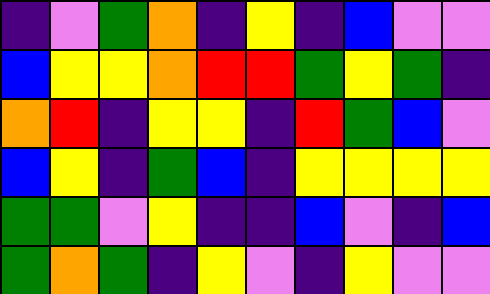[["indigo", "violet", "green", "orange", "indigo", "yellow", "indigo", "blue", "violet", "violet"], ["blue", "yellow", "yellow", "orange", "red", "red", "green", "yellow", "green", "indigo"], ["orange", "red", "indigo", "yellow", "yellow", "indigo", "red", "green", "blue", "violet"], ["blue", "yellow", "indigo", "green", "blue", "indigo", "yellow", "yellow", "yellow", "yellow"], ["green", "green", "violet", "yellow", "indigo", "indigo", "blue", "violet", "indigo", "blue"], ["green", "orange", "green", "indigo", "yellow", "violet", "indigo", "yellow", "violet", "violet"]]